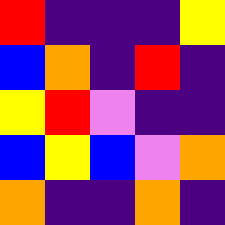[["red", "indigo", "indigo", "indigo", "yellow"], ["blue", "orange", "indigo", "red", "indigo"], ["yellow", "red", "violet", "indigo", "indigo"], ["blue", "yellow", "blue", "violet", "orange"], ["orange", "indigo", "indigo", "orange", "indigo"]]